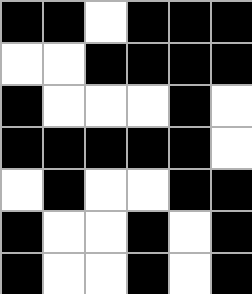[["black", "black", "white", "black", "black", "black"], ["white", "white", "black", "black", "black", "black"], ["black", "white", "white", "white", "black", "white"], ["black", "black", "black", "black", "black", "white"], ["white", "black", "white", "white", "black", "black"], ["black", "white", "white", "black", "white", "black"], ["black", "white", "white", "black", "white", "black"]]